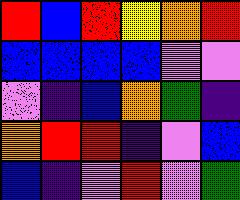[["red", "blue", "red", "yellow", "orange", "red"], ["blue", "blue", "blue", "blue", "violet", "violet"], ["violet", "indigo", "blue", "orange", "green", "indigo"], ["orange", "red", "red", "indigo", "violet", "blue"], ["blue", "indigo", "violet", "red", "violet", "green"]]